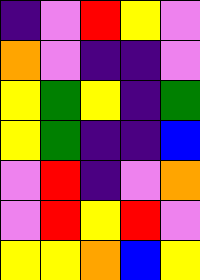[["indigo", "violet", "red", "yellow", "violet"], ["orange", "violet", "indigo", "indigo", "violet"], ["yellow", "green", "yellow", "indigo", "green"], ["yellow", "green", "indigo", "indigo", "blue"], ["violet", "red", "indigo", "violet", "orange"], ["violet", "red", "yellow", "red", "violet"], ["yellow", "yellow", "orange", "blue", "yellow"]]